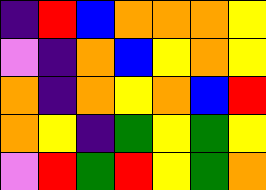[["indigo", "red", "blue", "orange", "orange", "orange", "yellow"], ["violet", "indigo", "orange", "blue", "yellow", "orange", "yellow"], ["orange", "indigo", "orange", "yellow", "orange", "blue", "red"], ["orange", "yellow", "indigo", "green", "yellow", "green", "yellow"], ["violet", "red", "green", "red", "yellow", "green", "orange"]]